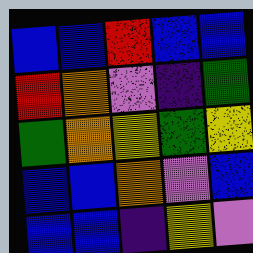[["blue", "blue", "red", "blue", "blue"], ["red", "orange", "violet", "indigo", "green"], ["green", "orange", "yellow", "green", "yellow"], ["blue", "blue", "orange", "violet", "blue"], ["blue", "blue", "indigo", "yellow", "violet"]]